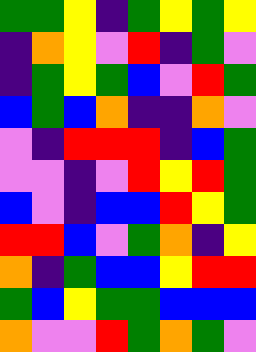[["green", "green", "yellow", "indigo", "green", "yellow", "green", "yellow"], ["indigo", "orange", "yellow", "violet", "red", "indigo", "green", "violet"], ["indigo", "green", "yellow", "green", "blue", "violet", "red", "green"], ["blue", "green", "blue", "orange", "indigo", "indigo", "orange", "violet"], ["violet", "indigo", "red", "red", "red", "indigo", "blue", "green"], ["violet", "violet", "indigo", "violet", "red", "yellow", "red", "green"], ["blue", "violet", "indigo", "blue", "blue", "red", "yellow", "green"], ["red", "red", "blue", "violet", "green", "orange", "indigo", "yellow"], ["orange", "indigo", "green", "blue", "blue", "yellow", "red", "red"], ["green", "blue", "yellow", "green", "green", "blue", "blue", "blue"], ["orange", "violet", "violet", "red", "green", "orange", "green", "violet"]]